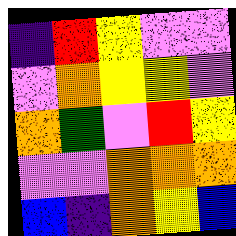[["indigo", "red", "yellow", "violet", "violet"], ["violet", "orange", "yellow", "yellow", "violet"], ["orange", "green", "violet", "red", "yellow"], ["violet", "violet", "orange", "orange", "orange"], ["blue", "indigo", "orange", "yellow", "blue"]]